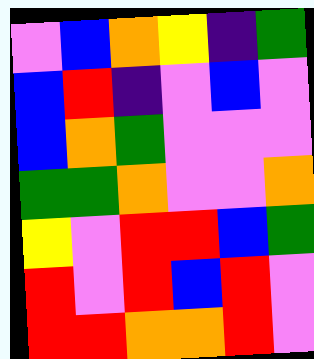[["violet", "blue", "orange", "yellow", "indigo", "green"], ["blue", "red", "indigo", "violet", "blue", "violet"], ["blue", "orange", "green", "violet", "violet", "violet"], ["green", "green", "orange", "violet", "violet", "orange"], ["yellow", "violet", "red", "red", "blue", "green"], ["red", "violet", "red", "blue", "red", "violet"], ["red", "red", "orange", "orange", "red", "violet"]]